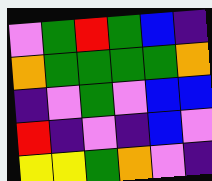[["violet", "green", "red", "green", "blue", "indigo"], ["orange", "green", "green", "green", "green", "orange"], ["indigo", "violet", "green", "violet", "blue", "blue"], ["red", "indigo", "violet", "indigo", "blue", "violet"], ["yellow", "yellow", "green", "orange", "violet", "indigo"]]